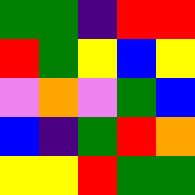[["green", "green", "indigo", "red", "red"], ["red", "green", "yellow", "blue", "yellow"], ["violet", "orange", "violet", "green", "blue"], ["blue", "indigo", "green", "red", "orange"], ["yellow", "yellow", "red", "green", "green"]]